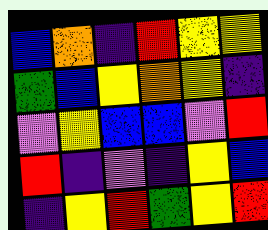[["blue", "orange", "indigo", "red", "yellow", "yellow"], ["green", "blue", "yellow", "orange", "yellow", "indigo"], ["violet", "yellow", "blue", "blue", "violet", "red"], ["red", "indigo", "violet", "indigo", "yellow", "blue"], ["indigo", "yellow", "red", "green", "yellow", "red"]]